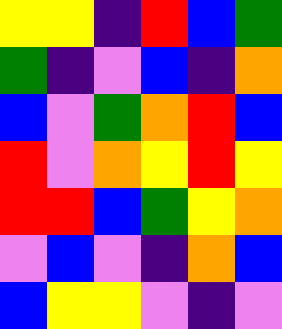[["yellow", "yellow", "indigo", "red", "blue", "green"], ["green", "indigo", "violet", "blue", "indigo", "orange"], ["blue", "violet", "green", "orange", "red", "blue"], ["red", "violet", "orange", "yellow", "red", "yellow"], ["red", "red", "blue", "green", "yellow", "orange"], ["violet", "blue", "violet", "indigo", "orange", "blue"], ["blue", "yellow", "yellow", "violet", "indigo", "violet"]]